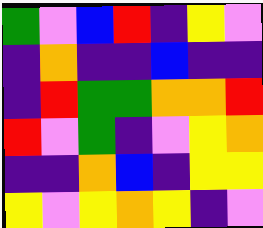[["green", "violet", "blue", "red", "indigo", "yellow", "violet"], ["indigo", "orange", "indigo", "indigo", "blue", "indigo", "indigo"], ["indigo", "red", "green", "green", "orange", "orange", "red"], ["red", "violet", "green", "indigo", "violet", "yellow", "orange"], ["indigo", "indigo", "orange", "blue", "indigo", "yellow", "yellow"], ["yellow", "violet", "yellow", "orange", "yellow", "indigo", "violet"]]